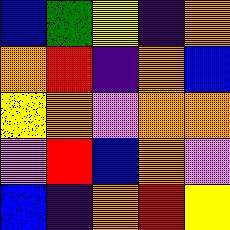[["blue", "green", "yellow", "indigo", "orange"], ["orange", "red", "indigo", "orange", "blue"], ["yellow", "orange", "violet", "orange", "orange"], ["violet", "red", "blue", "orange", "violet"], ["blue", "indigo", "orange", "red", "yellow"]]